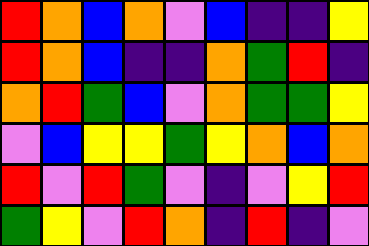[["red", "orange", "blue", "orange", "violet", "blue", "indigo", "indigo", "yellow"], ["red", "orange", "blue", "indigo", "indigo", "orange", "green", "red", "indigo"], ["orange", "red", "green", "blue", "violet", "orange", "green", "green", "yellow"], ["violet", "blue", "yellow", "yellow", "green", "yellow", "orange", "blue", "orange"], ["red", "violet", "red", "green", "violet", "indigo", "violet", "yellow", "red"], ["green", "yellow", "violet", "red", "orange", "indigo", "red", "indigo", "violet"]]